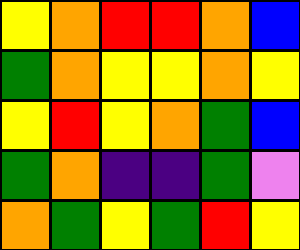[["yellow", "orange", "red", "red", "orange", "blue"], ["green", "orange", "yellow", "yellow", "orange", "yellow"], ["yellow", "red", "yellow", "orange", "green", "blue"], ["green", "orange", "indigo", "indigo", "green", "violet"], ["orange", "green", "yellow", "green", "red", "yellow"]]